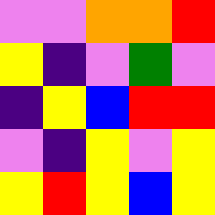[["violet", "violet", "orange", "orange", "red"], ["yellow", "indigo", "violet", "green", "violet"], ["indigo", "yellow", "blue", "red", "red"], ["violet", "indigo", "yellow", "violet", "yellow"], ["yellow", "red", "yellow", "blue", "yellow"]]